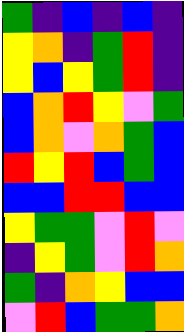[["green", "indigo", "blue", "indigo", "blue", "indigo"], ["yellow", "orange", "indigo", "green", "red", "indigo"], ["yellow", "blue", "yellow", "green", "red", "indigo"], ["blue", "orange", "red", "yellow", "violet", "green"], ["blue", "orange", "violet", "orange", "green", "blue"], ["red", "yellow", "red", "blue", "green", "blue"], ["blue", "blue", "red", "red", "blue", "blue"], ["yellow", "green", "green", "violet", "red", "violet"], ["indigo", "yellow", "green", "violet", "red", "orange"], ["green", "indigo", "orange", "yellow", "blue", "blue"], ["violet", "red", "blue", "green", "green", "orange"]]